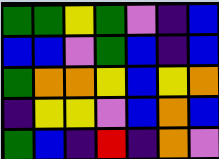[["green", "green", "yellow", "green", "violet", "indigo", "blue"], ["blue", "blue", "violet", "green", "blue", "indigo", "blue"], ["green", "orange", "orange", "yellow", "blue", "yellow", "orange"], ["indigo", "yellow", "yellow", "violet", "blue", "orange", "blue"], ["green", "blue", "indigo", "red", "indigo", "orange", "violet"]]